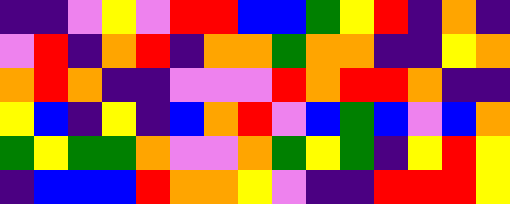[["indigo", "indigo", "violet", "yellow", "violet", "red", "red", "blue", "blue", "green", "yellow", "red", "indigo", "orange", "indigo"], ["violet", "red", "indigo", "orange", "red", "indigo", "orange", "orange", "green", "orange", "orange", "indigo", "indigo", "yellow", "orange"], ["orange", "red", "orange", "indigo", "indigo", "violet", "violet", "violet", "red", "orange", "red", "red", "orange", "indigo", "indigo"], ["yellow", "blue", "indigo", "yellow", "indigo", "blue", "orange", "red", "violet", "blue", "green", "blue", "violet", "blue", "orange"], ["green", "yellow", "green", "green", "orange", "violet", "violet", "orange", "green", "yellow", "green", "indigo", "yellow", "red", "yellow"], ["indigo", "blue", "blue", "blue", "red", "orange", "orange", "yellow", "violet", "indigo", "indigo", "red", "red", "red", "yellow"]]